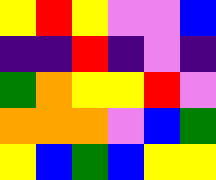[["yellow", "red", "yellow", "violet", "violet", "blue"], ["indigo", "indigo", "red", "indigo", "violet", "indigo"], ["green", "orange", "yellow", "yellow", "red", "violet"], ["orange", "orange", "orange", "violet", "blue", "green"], ["yellow", "blue", "green", "blue", "yellow", "yellow"]]